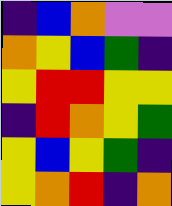[["indigo", "blue", "orange", "violet", "violet"], ["orange", "yellow", "blue", "green", "indigo"], ["yellow", "red", "red", "yellow", "yellow"], ["indigo", "red", "orange", "yellow", "green"], ["yellow", "blue", "yellow", "green", "indigo"], ["yellow", "orange", "red", "indigo", "orange"]]